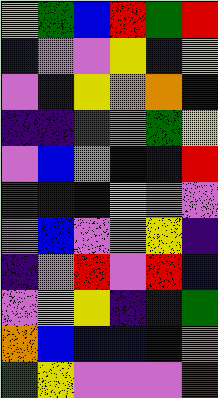[["yellow", "green", "blue", "red", "green", "red"], ["indigo", "violet", "violet", "yellow", "indigo", "yellow"], ["violet", "indigo", "yellow", "orange", "orange", "indigo"], ["indigo", "indigo", "green", "violet", "green", "yellow"], ["violet", "blue", "orange", "blue", "blue", "red"], ["green", "indigo", "indigo", "yellow", "violet", "violet"], ["violet", "blue", "violet", "violet", "yellow", "indigo"], ["indigo", "violet", "red", "violet", "red", "blue"], ["violet", "yellow", "yellow", "indigo", "indigo", "green"], ["orange", "blue", "blue", "blue", "indigo", "orange"], ["green", "yellow", "violet", "violet", "violet", "red"]]